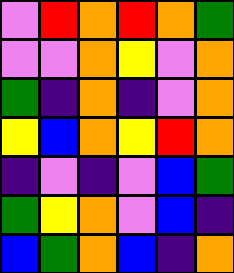[["violet", "red", "orange", "red", "orange", "green"], ["violet", "violet", "orange", "yellow", "violet", "orange"], ["green", "indigo", "orange", "indigo", "violet", "orange"], ["yellow", "blue", "orange", "yellow", "red", "orange"], ["indigo", "violet", "indigo", "violet", "blue", "green"], ["green", "yellow", "orange", "violet", "blue", "indigo"], ["blue", "green", "orange", "blue", "indigo", "orange"]]